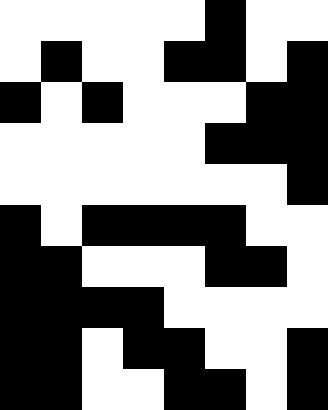[["white", "white", "white", "white", "white", "black", "white", "white"], ["white", "black", "white", "white", "black", "black", "white", "black"], ["black", "white", "black", "white", "white", "white", "black", "black"], ["white", "white", "white", "white", "white", "black", "black", "black"], ["white", "white", "white", "white", "white", "white", "white", "black"], ["black", "white", "black", "black", "black", "black", "white", "white"], ["black", "black", "white", "white", "white", "black", "black", "white"], ["black", "black", "black", "black", "white", "white", "white", "white"], ["black", "black", "white", "black", "black", "white", "white", "black"], ["black", "black", "white", "white", "black", "black", "white", "black"]]